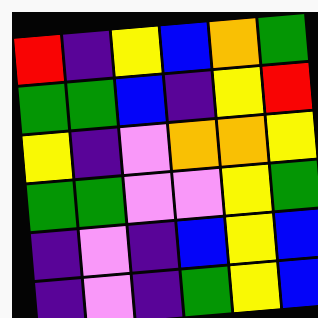[["red", "indigo", "yellow", "blue", "orange", "green"], ["green", "green", "blue", "indigo", "yellow", "red"], ["yellow", "indigo", "violet", "orange", "orange", "yellow"], ["green", "green", "violet", "violet", "yellow", "green"], ["indigo", "violet", "indigo", "blue", "yellow", "blue"], ["indigo", "violet", "indigo", "green", "yellow", "blue"]]